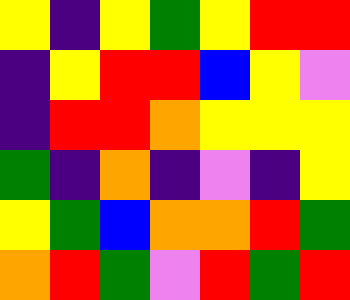[["yellow", "indigo", "yellow", "green", "yellow", "red", "red"], ["indigo", "yellow", "red", "red", "blue", "yellow", "violet"], ["indigo", "red", "red", "orange", "yellow", "yellow", "yellow"], ["green", "indigo", "orange", "indigo", "violet", "indigo", "yellow"], ["yellow", "green", "blue", "orange", "orange", "red", "green"], ["orange", "red", "green", "violet", "red", "green", "red"]]